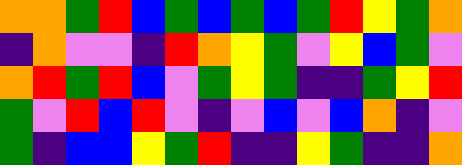[["orange", "orange", "green", "red", "blue", "green", "blue", "green", "blue", "green", "red", "yellow", "green", "orange"], ["indigo", "orange", "violet", "violet", "indigo", "red", "orange", "yellow", "green", "violet", "yellow", "blue", "green", "violet"], ["orange", "red", "green", "red", "blue", "violet", "green", "yellow", "green", "indigo", "indigo", "green", "yellow", "red"], ["green", "violet", "red", "blue", "red", "violet", "indigo", "violet", "blue", "violet", "blue", "orange", "indigo", "violet"], ["green", "indigo", "blue", "blue", "yellow", "green", "red", "indigo", "indigo", "yellow", "green", "indigo", "indigo", "orange"]]